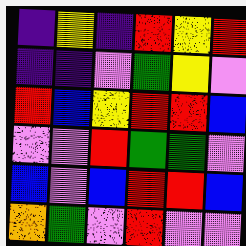[["indigo", "yellow", "indigo", "red", "yellow", "red"], ["indigo", "indigo", "violet", "green", "yellow", "violet"], ["red", "blue", "yellow", "red", "red", "blue"], ["violet", "violet", "red", "green", "green", "violet"], ["blue", "violet", "blue", "red", "red", "blue"], ["orange", "green", "violet", "red", "violet", "violet"]]